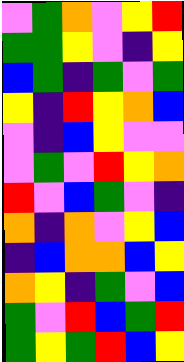[["violet", "green", "orange", "violet", "yellow", "red"], ["green", "green", "yellow", "violet", "indigo", "yellow"], ["blue", "green", "indigo", "green", "violet", "green"], ["yellow", "indigo", "red", "yellow", "orange", "blue"], ["violet", "indigo", "blue", "yellow", "violet", "violet"], ["violet", "green", "violet", "red", "yellow", "orange"], ["red", "violet", "blue", "green", "violet", "indigo"], ["orange", "indigo", "orange", "violet", "yellow", "blue"], ["indigo", "blue", "orange", "orange", "blue", "yellow"], ["orange", "yellow", "indigo", "green", "violet", "blue"], ["green", "violet", "red", "blue", "green", "red"], ["green", "yellow", "green", "red", "blue", "yellow"]]